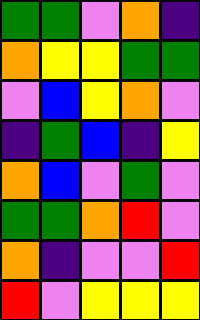[["green", "green", "violet", "orange", "indigo"], ["orange", "yellow", "yellow", "green", "green"], ["violet", "blue", "yellow", "orange", "violet"], ["indigo", "green", "blue", "indigo", "yellow"], ["orange", "blue", "violet", "green", "violet"], ["green", "green", "orange", "red", "violet"], ["orange", "indigo", "violet", "violet", "red"], ["red", "violet", "yellow", "yellow", "yellow"]]